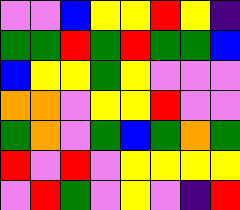[["violet", "violet", "blue", "yellow", "yellow", "red", "yellow", "indigo"], ["green", "green", "red", "green", "red", "green", "green", "blue"], ["blue", "yellow", "yellow", "green", "yellow", "violet", "violet", "violet"], ["orange", "orange", "violet", "yellow", "yellow", "red", "violet", "violet"], ["green", "orange", "violet", "green", "blue", "green", "orange", "green"], ["red", "violet", "red", "violet", "yellow", "yellow", "yellow", "yellow"], ["violet", "red", "green", "violet", "yellow", "violet", "indigo", "red"]]